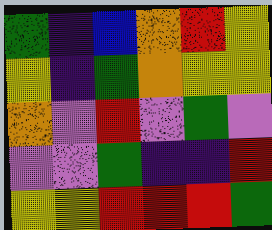[["green", "indigo", "blue", "orange", "red", "yellow"], ["yellow", "indigo", "green", "orange", "yellow", "yellow"], ["orange", "violet", "red", "violet", "green", "violet"], ["violet", "violet", "green", "indigo", "indigo", "red"], ["yellow", "yellow", "red", "red", "red", "green"]]